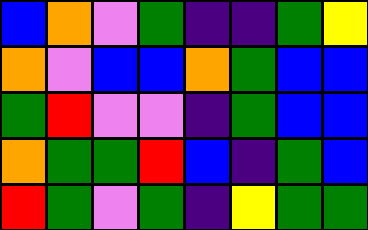[["blue", "orange", "violet", "green", "indigo", "indigo", "green", "yellow"], ["orange", "violet", "blue", "blue", "orange", "green", "blue", "blue"], ["green", "red", "violet", "violet", "indigo", "green", "blue", "blue"], ["orange", "green", "green", "red", "blue", "indigo", "green", "blue"], ["red", "green", "violet", "green", "indigo", "yellow", "green", "green"]]